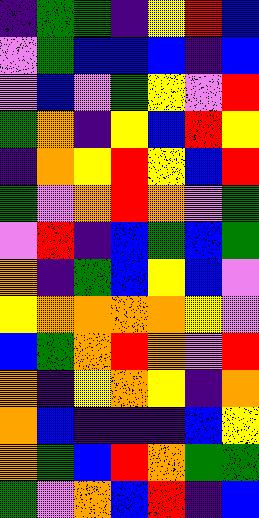[["indigo", "green", "green", "indigo", "yellow", "red", "blue"], ["violet", "green", "blue", "blue", "blue", "indigo", "blue"], ["violet", "blue", "violet", "green", "yellow", "violet", "red"], ["green", "orange", "indigo", "yellow", "blue", "red", "yellow"], ["indigo", "orange", "yellow", "red", "yellow", "blue", "red"], ["green", "violet", "orange", "red", "orange", "violet", "green"], ["violet", "red", "indigo", "blue", "green", "blue", "green"], ["orange", "indigo", "green", "blue", "yellow", "blue", "violet"], ["yellow", "orange", "orange", "orange", "orange", "yellow", "violet"], ["blue", "green", "orange", "red", "orange", "violet", "red"], ["orange", "indigo", "yellow", "orange", "yellow", "indigo", "orange"], ["orange", "blue", "indigo", "indigo", "indigo", "blue", "yellow"], ["orange", "green", "blue", "red", "orange", "green", "green"], ["green", "violet", "orange", "blue", "red", "indigo", "blue"]]